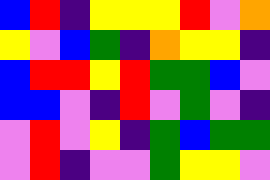[["blue", "red", "indigo", "yellow", "yellow", "yellow", "red", "violet", "orange"], ["yellow", "violet", "blue", "green", "indigo", "orange", "yellow", "yellow", "indigo"], ["blue", "red", "red", "yellow", "red", "green", "green", "blue", "violet"], ["blue", "blue", "violet", "indigo", "red", "violet", "green", "violet", "indigo"], ["violet", "red", "violet", "yellow", "indigo", "green", "blue", "green", "green"], ["violet", "red", "indigo", "violet", "violet", "green", "yellow", "yellow", "violet"]]